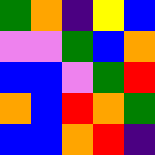[["green", "orange", "indigo", "yellow", "blue"], ["violet", "violet", "green", "blue", "orange"], ["blue", "blue", "violet", "green", "red"], ["orange", "blue", "red", "orange", "green"], ["blue", "blue", "orange", "red", "indigo"]]